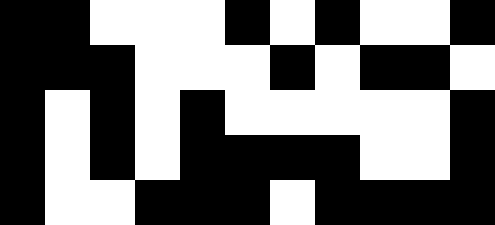[["black", "black", "white", "white", "white", "black", "white", "black", "white", "white", "black"], ["black", "black", "black", "white", "white", "white", "black", "white", "black", "black", "white"], ["black", "white", "black", "white", "black", "white", "white", "white", "white", "white", "black"], ["black", "white", "black", "white", "black", "black", "black", "black", "white", "white", "black"], ["black", "white", "white", "black", "black", "black", "white", "black", "black", "black", "black"]]